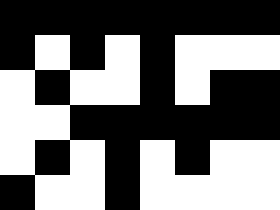[["black", "black", "black", "black", "black", "black", "black", "black"], ["black", "white", "black", "white", "black", "white", "white", "white"], ["white", "black", "white", "white", "black", "white", "black", "black"], ["white", "white", "black", "black", "black", "black", "black", "black"], ["white", "black", "white", "black", "white", "black", "white", "white"], ["black", "white", "white", "black", "white", "white", "white", "white"]]